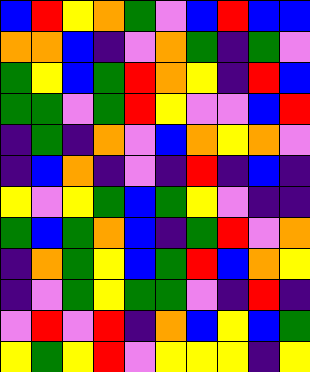[["blue", "red", "yellow", "orange", "green", "violet", "blue", "red", "blue", "blue"], ["orange", "orange", "blue", "indigo", "violet", "orange", "green", "indigo", "green", "violet"], ["green", "yellow", "blue", "green", "red", "orange", "yellow", "indigo", "red", "blue"], ["green", "green", "violet", "green", "red", "yellow", "violet", "violet", "blue", "red"], ["indigo", "green", "indigo", "orange", "violet", "blue", "orange", "yellow", "orange", "violet"], ["indigo", "blue", "orange", "indigo", "violet", "indigo", "red", "indigo", "blue", "indigo"], ["yellow", "violet", "yellow", "green", "blue", "green", "yellow", "violet", "indigo", "indigo"], ["green", "blue", "green", "orange", "blue", "indigo", "green", "red", "violet", "orange"], ["indigo", "orange", "green", "yellow", "blue", "green", "red", "blue", "orange", "yellow"], ["indigo", "violet", "green", "yellow", "green", "green", "violet", "indigo", "red", "indigo"], ["violet", "red", "violet", "red", "indigo", "orange", "blue", "yellow", "blue", "green"], ["yellow", "green", "yellow", "red", "violet", "yellow", "yellow", "yellow", "indigo", "yellow"]]